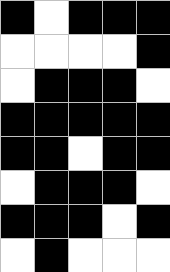[["black", "white", "black", "black", "black"], ["white", "white", "white", "white", "black"], ["white", "black", "black", "black", "white"], ["black", "black", "black", "black", "black"], ["black", "black", "white", "black", "black"], ["white", "black", "black", "black", "white"], ["black", "black", "black", "white", "black"], ["white", "black", "white", "white", "white"]]